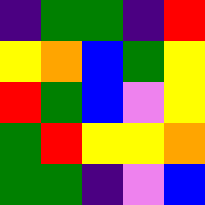[["indigo", "green", "green", "indigo", "red"], ["yellow", "orange", "blue", "green", "yellow"], ["red", "green", "blue", "violet", "yellow"], ["green", "red", "yellow", "yellow", "orange"], ["green", "green", "indigo", "violet", "blue"]]